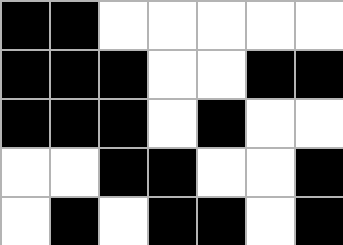[["black", "black", "white", "white", "white", "white", "white"], ["black", "black", "black", "white", "white", "black", "black"], ["black", "black", "black", "white", "black", "white", "white"], ["white", "white", "black", "black", "white", "white", "black"], ["white", "black", "white", "black", "black", "white", "black"]]